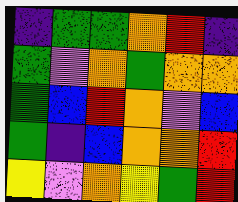[["indigo", "green", "green", "orange", "red", "indigo"], ["green", "violet", "orange", "green", "orange", "orange"], ["green", "blue", "red", "orange", "violet", "blue"], ["green", "indigo", "blue", "orange", "orange", "red"], ["yellow", "violet", "orange", "yellow", "green", "red"]]